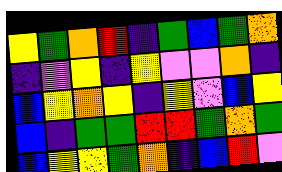[["yellow", "green", "orange", "red", "indigo", "green", "blue", "green", "orange"], ["indigo", "violet", "yellow", "indigo", "yellow", "violet", "violet", "orange", "indigo"], ["blue", "yellow", "orange", "yellow", "indigo", "yellow", "violet", "blue", "yellow"], ["blue", "indigo", "green", "green", "red", "red", "green", "orange", "green"], ["blue", "yellow", "yellow", "green", "orange", "indigo", "blue", "red", "violet"]]